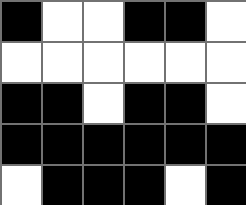[["black", "white", "white", "black", "black", "white"], ["white", "white", "white", "white", "white", "white"], ["black", "black", "white", "black", "black", "white"], ["black", "black", "black", "black", "black", "black"], ["white", "black", "black", "black", "white", "black"]]